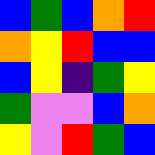[["blue", "green", "blue", "orange", "red"], ["orange", "yellow", "red", "blue", "blue"], ["blue", "yellow", "indigo", "green", "yellow"], ["green", "violet", "violet", "blue", "orange"], ["yellow", "violet", "red", "green", "blue"]]